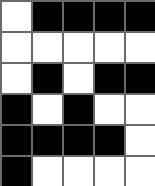[["white", "black", "black", "black", "black"], ["white", "white", "white", "white", "white"], ["white", "black", "white", "black", "black"], ["black", "white", "black", "white", "white"], ["black", "black", "black", "black", "white"], ["black", "white", "white", "white", "white"]]